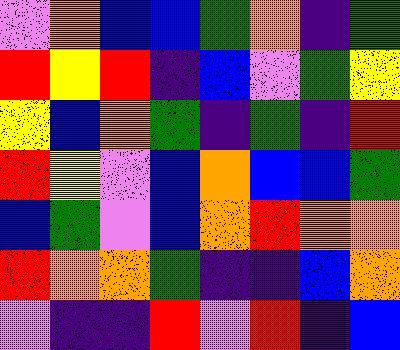[["violet", "orange", "blue", "blue", "green", "orange", "indigo", "green"], ["red", "yellow", "red", "indigo", "blue", "violet", "green", "yellow"], ["yellow", "blue", "orange", "green", "indigo", "green", "indigo", "red"], ["red", "yellow", "violet", "blue", "orange", "blue", "blue", "green"], ["blue", "green", "violet", "blue", "orange", "red", "orange", "orange"], ["red", "orange", "orange", "green", "indigo", "indigo", "blue", "orange"], ["violet", "indigo", "indigo", "red", "violet", "red", "indigo", "blue"]]